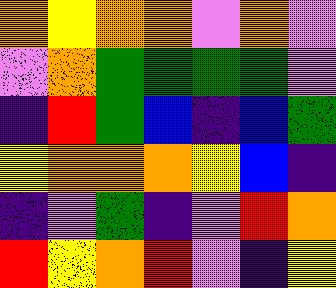[["orange", "yellow", "orange", "orange", "violet", "orange", "violet"], ["violet", "orange", "green", "green", "green", "green", "violet"], ["indigo", "red", "green", "blue", "indigo", "blue", "green"], ["yellow", "orange", "orange", "orange", "yellow", "blue", "indigo"], ["indigo", "violet", "green", "indigo", "violet", "red", "orange"], ["red", "yellow", "orange", "red", "violet", "indigo", "yellow"]]